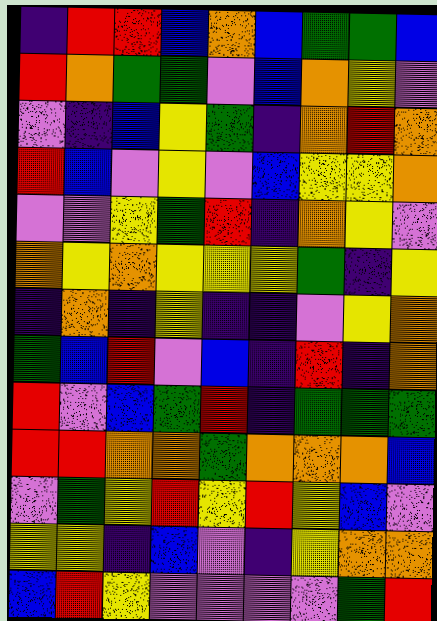[["indigo", "red", "red", "blue", "orange", "blue", "green", "green", "blue"], ["red", "orange", "green", "green", "violet", "blue", "orange", "yellow", "violet"], ["violet", "indigo", "blue", "yellow", "green", "indigo", "orange", "red", "orange"], ["red", "blue", "violet", "yellow", "violet", "blue", "yellow", "yellow", "orange"], ["violet", "violet", "yellow", "green", "red", "indigo", "orange", "yellow", "violet"], ["orange", "yellow", "orange", "yellow", "yellow", "yellow", "green", "indigo", "yellow"], ["indigo", "orange", "indigo", "yellow", "indigo", "indigo", "violet", "yellow", "orange"], ["green", "blue", "red", "violet", "blue", "indigo", "red", "indigo", "orange"], ["red", "violet", "blue", "green", "red", "indigo", "green", "green", "green"], ["red", "red", "orange", "orange", "green", "orange", "orange", "orange", "blue"], ["violet", "green", "yellow", "red", "yellow", "red", "yellow", "blue", "violet"], ["yellow", "yellow", "indigo", "blue", "violet", "indigo", "yellow", "orange", "orange"], ["blue", "red", "yellow", "violet", "violet", "violet", "violet", "green", "red"]]